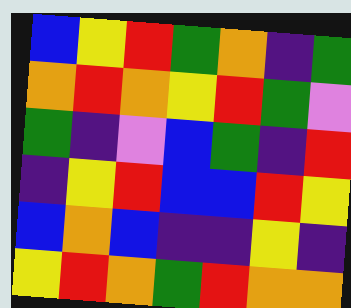[["blue", "yellow", "red", "green", "orange", "indigo", "green"], ["orange", "red", "orange", "yellow", "red", "green", "violet"], ["green", "indigo", "violet", "blue", "green", "indigo", "red"], ["indigo", "yellow", "red", "blue", "blue", "red", "yellow"], ["blue", "orange", "blue", "indigo", "indigo", "yellow", "indigo"], ["yellow", "red", "orange", "green", "red", "orange", "orange"]]